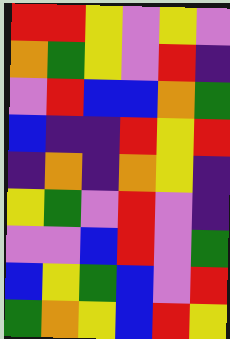[["red", "red", "yellow", "violet", "yellow", "violet"], ["orange", "green", "yellow", "violet", "red", "indigo"], ["violet", "red", "blue", "blue", "orange", "green"], ["blue", "indigo", "indigo", "red", "yellow", "red"], ["indigo", "orange", "indigo", "orange", "yellow", "indigo"], ["yellow", "green", "violet", "red", "violet", "indigo"], ["violet", "violet", "blue", "red", "violet", "green"], ["blue", "yellow", "green", "blue", "violet", "red"], ["green", "orange", "yellow", "blue", "red", "yellow"]]